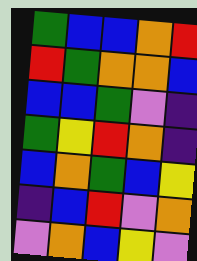[["green", "blue", "blue", "orange", "red"], ["red", "green", "orange", "orange", "blue"], ["blue", "blue", "green", "violet", "indigo"], ["green", "yellow", "red", "orange", "indigo"], ["blue", "orange", "green", "blue", "yellow"], ["indigo", "blue", "red", "violet", "orange"], ["violet", "orange", "blue", "yellow", "violet"]]